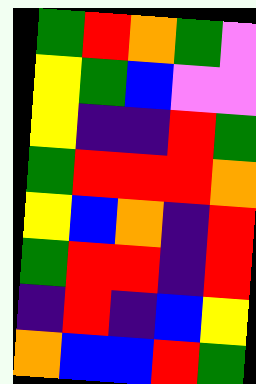[["green", "red", "orange", "green", "violet"], ["yellow", "green", "blue", "violet", "violet"], ["yellow", "indigo", "indigo", "red", "green"], ["green", "red", "red", "red", "orange"], ["yellow", "blue", "orange", "indigo", "red"], ["green", "red", "red", "indigo", "red"], ["indigo", "red", "indigo", "blue", "yellow"], ["orange", "blue", "blue", "red", "green"]]